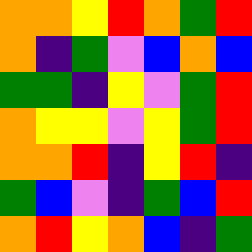[["orange", "orange", "yellow", "red", "orange", "green", "red"], ["orange", "indigo", "green", "violet", "blue", "orange", "blue"], ["green", "green", "indigo", "yellow", "violet", "green", "red"], ["orange", "yellow", "yellow", "violet", "yellow", "green", "red"], ["orange", "orange", "red", "indigo", "yellow", "red", "indigo"], ["green", "blue", "violet", "indigo", "green", "blue", "red"], ["orange", "red", "yellow", "orange", "blue", "indigo", "green"]]